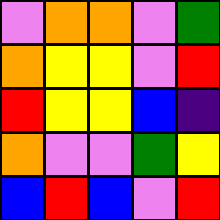[["violet", "orange", "orange", "violet", "green"], ["orange", "yellow", "yellow", "violet", "red"], ["red", "yellow", "yellow", "blue", "indigo"], ["orange", "violet", "violet", "green", "yellow"], ["blue", "red", "blue", "violet", "red"]]